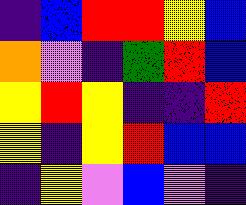[["indigo", "blue", "red", "red", "yellow", "blue"], ["orange", "violet", "indigo", "green", "red", "blue"], ["yellow", "red", "yellow", "indigo", "indigo", "red"], ["yellow", "indigo", "yellow", "red", "blue", "blue"], ["indigo", "yellow", "violet", "blue", "violet", "indigo"]]